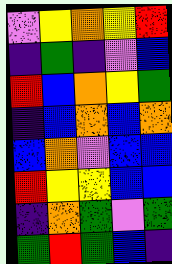[["violet", "yellow", "orange", "yellow", "red"], ["indigo", "green", "indigo", "violet", "blue"], ["red", "blue", "orange", "yellow", "green"], ["indigo", "blue", "orange", "blue", "orange"], ["blue", "orange", "violet", "blue", "blue"], ["red", "yellow", "yellow", "blue", "blue"], ["indigo", "orange", "green", "violet", "green"], ["green", "red", "green", "blue", "indigo"]]